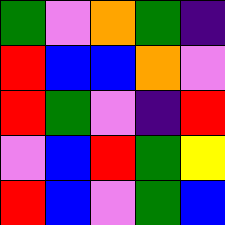[["green", "violet", "orange", "green", "indigo"], ["red", "blue", "blue", "orange", "violet"], ["red", "green", "violet", "indigo", "red"], ["violet", "blue", "red", "green", "yellow"], ["red", "blue", "violet", "green", "blue"]]